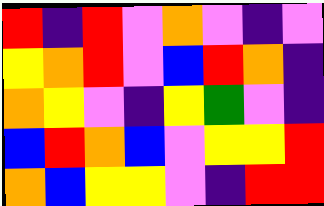[["red", "indigo", "red", "violet", "orange", "violet", "indigo", "violet"], ["yellow", "orange", "red", "violet", "blue", "red", "orange", "indigo"], ["orange", "yellow", "violet", "indigo", "yellow", "green", "violet", "indigo"], ["blue", "red", "orange", "blue", "violet", "yellow", "yellow", "red"], ["orange", "blue", "yellow", "yellow", "violet", "indigo", "red", "red"]]